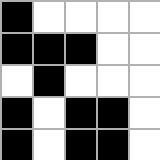[["black", "white", "white", "white", "white"], ["black", "black", "black", "white", "white"], ["white", "black", "white", "white", "white"], ["black", "white", "black", "black", "white"], ["black", "white", "black", "black", "white"]]